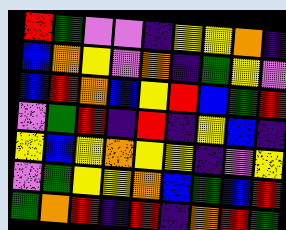[["red", "green", "violet", "violet", "indigo", "yellow", "yellow", "orange", "indigo"], ["blue", "orange", "yellow", "violet", "orange", "indigo", "green", "yellow", "violet"], ["blue", "red", "orange", "blue", "yellow", "red", "blue", "green", "red"], ["violet", "green", "red", "indigo", "red", "indigo", "yellow", "blue", "indigo"], ["yellow", "blue", "yellow", "orange", "yellow", "yellow", "indigo", "violet", "yellow"], ["violet", "green", "yellow", "yellow", "orange", "blue", "green", "blue", "red"], ["green", "orange", "red", "indigo", "red", "indigo", "orange", "red", "green"]]